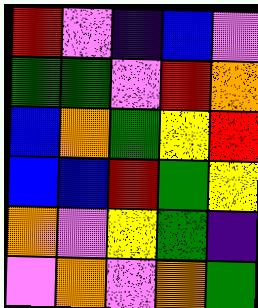[["red", "violet", "indigo", "blue", "violet"], ["green", "green", "violet", "red", "orange"], ["blue", "orange", "green", "yellow", "red"], ["blue", "blue", "red", "green", "yellow"], ["orange", "violet", "yellow", "green", "indigo"], ["violet", "orange", "violet", "orange", "green"]]